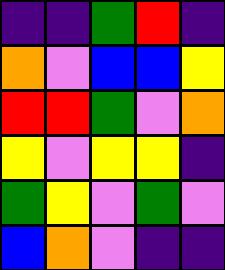[["indigo", "indigo", "green", "red", "indigo"], ["orange", "violet", "blue", "blue", "yellow"], ["red", "red", "green", "violet", "orange"], ["yellow", "violet", "yellow", "yellow", "indigo"], ["green", "yellow", "violet", "green", "violet"], ["blue", "orange", "violet", "indigo", "indigo"]]